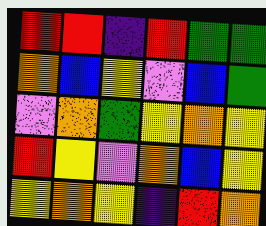[["red", "red", "indigo", "red", "green", "green"], ["orange", "blue", "yellow", "violet", "blue", "green"], ["violet", "orange", "green", "yellow", "orange", "yellow"], ["red", "yellow", "violet", "orange", "blue", "yellow"], ["yellow", "orange", "yellow", "indigo", "red", "orange"]]